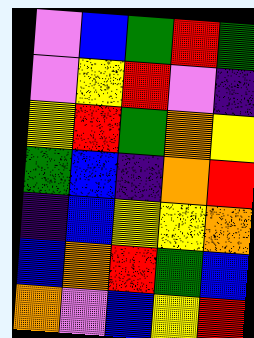[["violet", "blue", "green", "red", "green"], ["violet", "yellow", "red", "violet", "indigo"], ["yellow", "red", "green", "orange", "yellow"], ["green", "blue", "indigo", "orange", "red"], ["indigo", "blue", "yellow", "yellow", "orange"], ["blue", "orange", "red", "green", "blue"], ["orange", "violet", "blue", "yellow", "red"]]